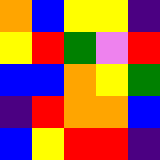[["orange", "blue", "yellow", "yellow", "indigo"], ["yellow", "red", "green", "violet", "red"], ["blue", "blue", "orange", "yellow", "green"], ["indigo", "red", "orange", "orange", "blue"], ["blue", "yellow", "red", "red", "indigo"]]